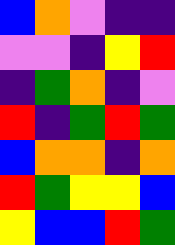[["blue", "orange", "violet", "indigo", "indigo"], ["violet", "violet", "indigo", "yellow", "red"], ["indigo", "green", "orange", "indigo", "violet"], ["red", "indigo", "green", "red", "green"], ["blue", "orange", "orange", "indigo", "orange"], ["red", "green", "yellow", "yellow", "blue"], ["yellow", "blue", "blue", "red", "green"]]